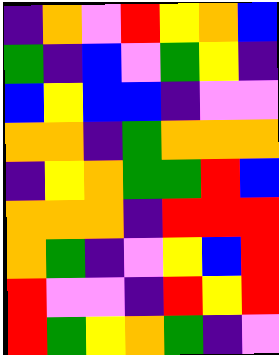[["indigo", "orange", "violet", "red", "yellow", "orange", "blue"], ["green", "indigo", "blue", "violet", "green", "yellow", "indigo"], ["blue", "yellow", "blue", "blue", "indigo", "violet", "violet"], ["orange", "orange", "indigo", "green", "orange", "orange", "orange"], ["indigo", "yellow", "orange", "green", "green", "red", "blue"], ["orange", "orange", "orange", "indigo", "red", "red", "red"], ["orange", "green", "indigo", "violet", "yellow", "blue", "red"], ["red", "violet", "violet", "indigo", "red", "yellow", "red"], ["red", "green", "yellow", "orange", "green", "indigo", "violet"]]